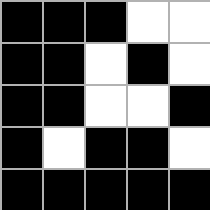[["black", "black", "black", "white", "white"], ["black", "black", "white", "black", "white"], ["black", "black", "white", "white", "black"], ["black", "white", "black", "black", "white"], ["black", "black", "black", "black", "black"]]